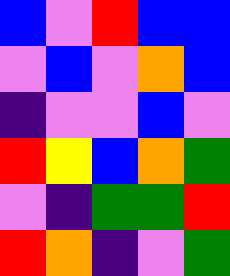[["blue", "violet", "red", "blue", "blue"], ["violet", "blue", "violet", "orange", "blue"], ["indigo", "violet", "violet", "blue", "violet"], ["red", "yellow", "blue", "orange", "green"], ["violet", "indigo", "green", "green", "red"], ["red", "orange", "indigo", "violet", "green"]]